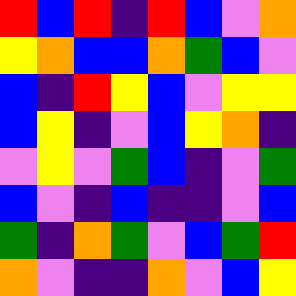[["red", "blue", "red", "indigo", "red", "blue", "violet", "orange"], ["yellow", "orange", "blue", "blue", "orange", "green", "blue", "violet"], ["blue", "indigo", "red", "yellow", "blue", "violet", "yellow", "yellow"], ["blue", "yellow", "indigo", "violet", "blue", "yellow", "orange", "indigo"], ["violet", "yellow", "violet", "green", "blue", "indigo", "violet", "green"], ["blue", "violet", "indigo", "blue", "indigo", "indigo", "violet", "blue"], ["green", "indigo", "orange", "green", "violet", "blue", "green", "red"], ["orange", "violet", "indigo", "indigo", "orange", "violet", "blue", "yellow"]]